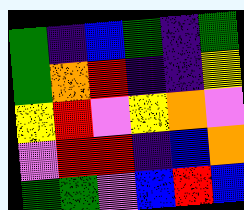[["green", "indigo", "blue", "green", "indigo", "green"], ["green", "orange", "red", "indigo", "indigo", "yellow"], ["yellow", "red", "violet", "yellow", "orange", "violet"], ["violet", "red", "red", "indigo", "blue", "orange"], ["green", "green", "violet", "blue", "red", "blue"]]